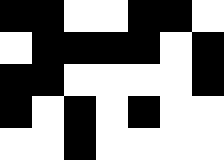[["black", "black", "white", "white", "black", "black", "white"], ["white", "black", "black", "black", "black", "white", "black"], ["black", "black", "white", "white", "white", "white", "black"], ["black", "white", "black", "white", "black", "white", "white"], ["white", "white", "black", "white", "white", "white", "white"]]